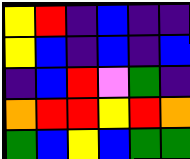[["yellow", "red", "indigo", "blue", "indigo", "indigo"], ["yellow", "blue", "indigo", "blue", "indigo", "blue"], ["indigo", "blue", "red", "violet", "green", "indigo"], ["orange", "red", "red", "yellow", "red", "orange"], ["green", "blue", "yellow", "blue", "green", "green"]]